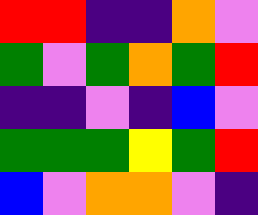[["red", "red", "indigo", "indigo", "orange", "violet"], ["green", "violet", "green", "orange", "green", "red"], ["indigo", "indigo", "violet", "indigo", "blue", "violet"], ["green", "green", "green", "yellow", "green", "red"], ["blue", "violet", "orange", "orange", "violet", "indigo"]]